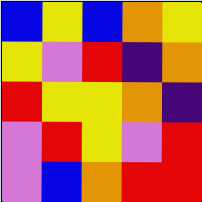[["blue", "yellow", "blue", "orange", "yellow"], ["yellow", "violet", "red", "indigo", "orange"], ["red", "yellow", "yellow", "orange", "indigo"], ["violet", "red", "yellow", "violet", "red"], ["violet", "blue", "orange", "red", "red"]]